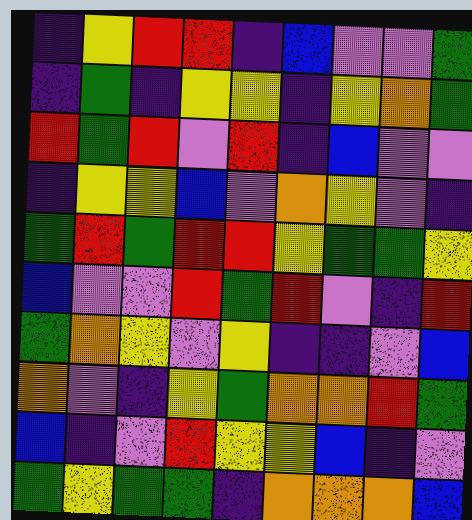[["indigo", "yellow", "red", "red", "indigo", "blue", "violet", "violet", "green"], ["indigo", "green", "indigo", "yellow", "yellow", "indigo", "yellow", "orange", "green"], ["red", "green", "red", "violet", "red", "indigo", "blue", "violet", "violet"], ["indigo", "yellow", "yellow", "blue", "violet", "orange", "yellow", "violet", "indigo"], ["green", "red", "green", "red", "red", "yellow", "green", "green", "yellow"], ["blue", "violet", "violet", "red", "green", "red", "violet", "indigo", "red"], ["green", "orange", "yellow", "violet", "yellow", "indigo", "indigo", "violet", "blue"], ["orange", "violet", "indigo", "yellow", "green", "orange", "orange", "red", "green"], ["blue", "indigo", "violet", "red", "yellow", "yellow", "blue", "indigo", "violet"], ["green", "yellow", "green", "green", "indigo", "orange", "orange", "orange", "blue"]]